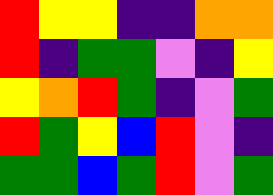[["red", "yellow", "yellow", "indigo", "indigo", "orange", "orange"], ["red", "indigo", "green", "green", "violet", "indigo", "yellow"], ["yellow", "orange", "red", "green", "indigo", "violet", "green"], ["red", "green", "yellow", "blue", "red", "violet", "indigo"], ["green", "green", "blue", "green", "red", "violet", "green"]]